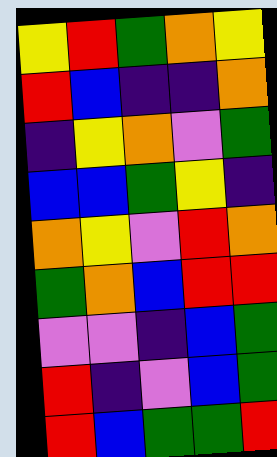[["yellow", "red", "green", "orange", "yellow"], ["red", "blue", "indigo", "indigo", "orange"], ["indigo", "yellow", "orange", "violet", "green"], ["blue", "blue", "green", "yellow", "indigo"], ["orange", "yellow", "violet", "red", "orange"], ["green", "orange", "blue", "red", "red"], ["violet", "violet", "indigo", "blue", "green"], ["red", "indigo", "violet", "blue", "green"], ["red", "blue", "green", "green", "red"]]